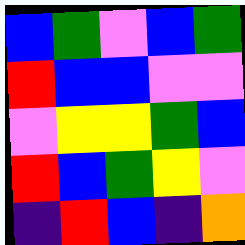[["blue", "green", "violet", "blue", "green"], ["red", "blue", "blue", "violet", "violet"], ["violet", "yellow", "yellow", "green", "blue"], ["red", "blue", "green", "yellow", "violet"], ["indigo", "red", "blue", "indigo", "orange"]]